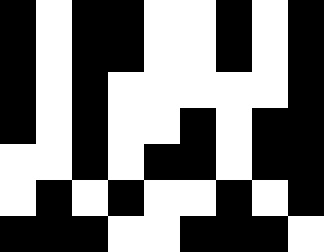[["black", "white", "black", "black", "white", "white", "black", "white", "black"], ["black", "white", "black", "black", "white", "white", "black", "white", "black"], ["black", "white", "black", "white", "white", "white", "white", "white", "black"], ["black", "white", "black", "white", "white", "black", "white", "black", "black"], ["white", "white", "black", "white", "black", "black", "white", "black", "black"], ["white", "black", "white", "black", "white", "white", "black", "white", "black"], ["black", "black", "black", "white", "white", "black", "black", "black", "white"]]